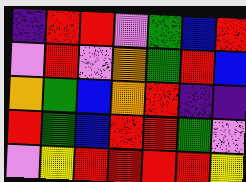[["indigo", "red", "red", "violet", "green", "blue", "red"], ["violet", "red", "violet", "orange", "green", "red", "blue"], ["orange", "green", "blue", "orange", "red", "indigo", "indigo"], ["red", "green", "blue", "red", "red", "green", "violet"], ["violet", "yellow", "red", "red", "red", "red", "yellow"]]